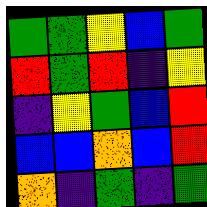[["green", "green", "yellow", "blue", "green"], ["red", "green", "red", "indigo", "yellow"], ["indigo", "yellow", "green", "blue", "red"], ["blue", "blue", "orange", "blue", "red"], ["orange", "indigo", "green", "indigo", "green"]]